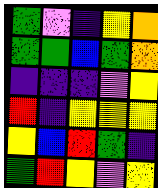[["green", "violet", "indigo", "yellow", "orange"], ["green", "green", "blue", "green", "orange"], ["indigo", "indigo", "indigo", "violet", "yellow"], ["red", "indigo", "yellow", "yellow", "yellow"], ["yellow", "blue", "red", "green", "indigo"], ["green", "red", "yellow", "violet", "yellow"]]